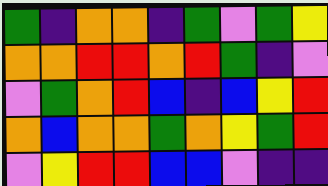[["green", "indigo", "orange", "orange", "indigo", "green", "violet", "green", "yellow"], ["orange", "orange", "red", "red", "orange", "red", "green", "indigo", "violet"], ["violet", "green", "orange", "red", "blue", "indigo", "blue", "yellow", "red"], ["orange", "blue", "orange", "orange", "green", "orange", "yellow", "green", "red"], ["violet", "yellow", "red", "red", "blue", "blue", "violet", "indigo", "indigo"]]